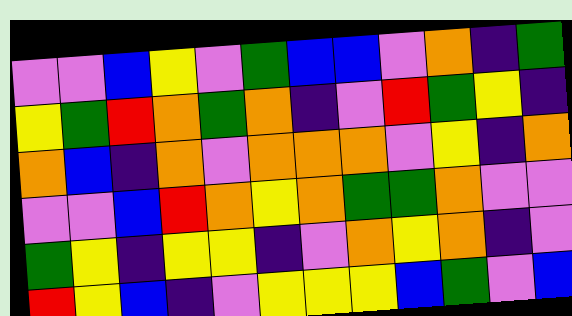[["violet", "violet", "blue", "yellow", "violet", "green", "blue", "blue", "violet", "orange", "indigo", "green"], ["yellow", "green", "red", "orange", "green", "orange", "indigo", "violet", "red", "green", "yellow", "indigo"], ["orange", "blue", "indigo", "orange", "violet", "orange", "orange", "orange", "violet", "yellow", "indigo", "orange"], ["violet", "violet", "blue", "red", "orange", "yellow", "orange", "green", "green", "orange", "violet", "violet"], ["green", "yellow", "indigo", "yellow", "yellow", "indigo", "violet", "orange", "yellow", "orange", "indigo", "violet"], ["red", "yellow", "blue", "indigo", "violet", "yellow", "yellow", "yellow", "blue", "green", "violet", "blue"]]